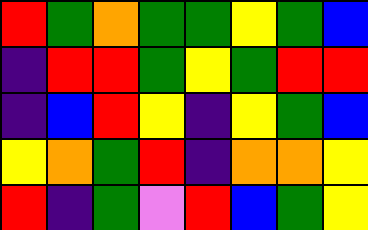[["red", "green", "orange", "green", "green", "yellow", "green", "blue"], ["indigo", "red", "red", "green", "yellow", "green", "red", "red"], ["indigo", "blue", "red", "yellow", "indigo", "yellow", "green", "blue"], ["yellow", "orange", "green", "red", "indigo", "orange", "orange", "yellow"], ["red", "indigo", "green", "violet", "red", "blue", "green", "yellow"]]